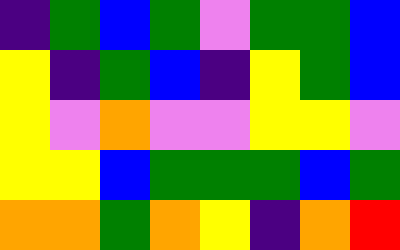[["indigo", "green", "blue", "green", "violet", "green", "green", "blue"], ["yellow", "indigo", "green", "blue", "indigo", "yellow", "green", "blue"], ["yellow", "violet", "orange", "violet", "violet", "yellow", "yellow", "violet"], ["yellow", "yellow", "blue", "green", "green", "green", "blue", "green"], ["orange", "orange", "green", "orange", "yellow", "indigo", "orange", "red"]]